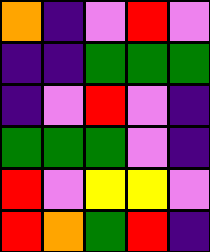[["orange", "indigo", "violet", "red", "violet"], ["indigo", "indigo", "green", "green", "green"], ["indigo", "violet", "red", "violet", "indigo"], ["green", "green", "green", "violet", "indigo"], ["red", "violet", "yellow", "yellow", "violet"], ["red", "orange", "green", "red", "indigo"]]